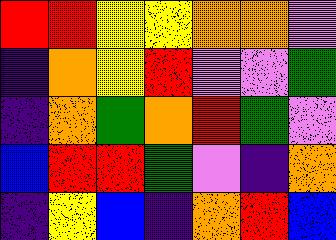[["red", "red", "yellow", "yellow", "orange", "orange", "violet"], ["indigo", "orange", "yellow", "red", "violet", "violet", "green"], ["indigo", "orange", "green", "orange", "red", "green", "violet"], ["blue", "red", "red", "green", "violet", "indigo", "orange"], ["indigo", "yellow", "blue", "indigo", "orange", "red", "blue"]]